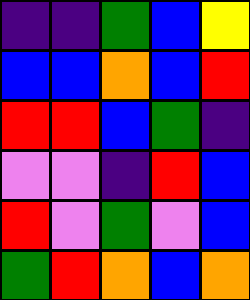[["indigo", "indigo", "green", "blue", "yellow"], ["blue", "blue", "orange", "blue", "red"], ["red", "red", "blue", "green", "indigo"], ["violet", "violet", "indigo", "red", "blue"], ["red", "violet", "green", "violet", "blue"], ["green", "red", "orange", "blue", "orange"]]